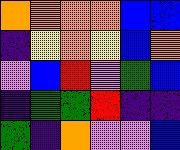[["orange", "orange", "orange", "orange", "blue", "blue"], ["indigo", "yellow", "orange", "yellow", "blue", "orange"], ["violet", "blue", "red", "violet", "green", "blue"], ["indigo", "green", "green", "red", "indigo", "indigo"], ["green", "indigo", "orange", "violet", "violet", "blue"]]